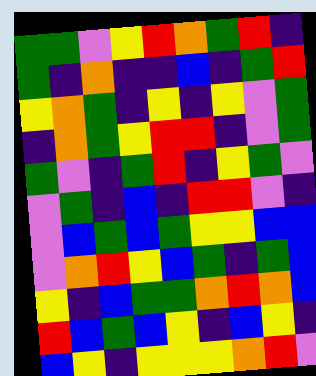[["green", "green", "violet", "yellow", "red", "orange", "green", "red", "indigo"], ["green", "indigo", "orange", "indigo", "indigo", "blue", "indigo", "green", "red"], ["yellow", "orange", "green", "indigo", "yellow", "indigo", "yellow", "violet", "green"], ["indigo", "orange", "green", "yellow", "red", "red", "indigo", "violet", "green"], ["green", "violet", "indigo", "green", "red", "indigo", "yellow", "green", "violet"], ["violet", "green", "indigo", "blue", "indigo", "red", "red", "violet", "indigo"], ["violet", "blue", "green", "blue", "green", "yellow", "yellow", "blue", "blue"], ["violet", "orange", "red", "yellow", "blue", "green", "indigo", "green", "blue"], ["yellow", "indigo", "blue", "green", "green", "orange", "red", "orange", "blue"], ["red", "blue", "green", "blue", "yellow", "indigo", "blue", "yellow", "indigo"], ["blue", "yellow", "indigo", "yellow", "yellow", "yellow", "orange", "red", "violet"]]